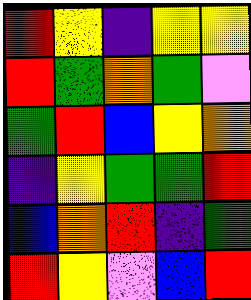[["red", "yellow", "indigo", "yellow", "yellow"], ["red", "green", "orange", "green", "violet"], ["green", "red", "blue", "yellow", "orange"], ["indigo", "yellow", "green", "green", "red"], ["blue", "orange", "red", "indigo", "green"], ["red", "yellow", "violet", "blue", "red"]]